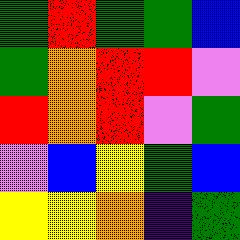[["green", "red", "green", "green", "blue"], ["green", "orange", "red", "red", "violet"], ["red", "orange", "red", "violet", "green"], ["violet", "blue", "yellow", "green", "blue"], ["yellow", "yellow", "orange", "indigo", "green"]]